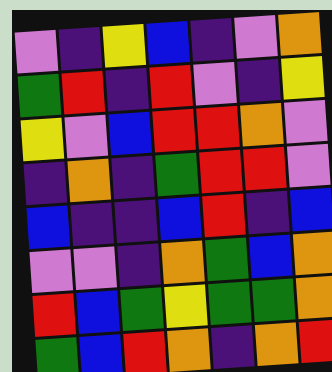[["violet", "indigo", "yellow", "blue", "indigo", "violet", "orange"], ["green", "red", "indigo", "red", "violet", "indigo", "yellow"], ["yellow", "violet", "blue", "red", "red", "orange", "violet"], ["indigo", "orange", "indigo", "green", "red", "red", "violet"], ["blue", "indigo", "indigo", "blue", "red", "indigo", "blue"], ["violet", "violet", "indigo", "orange", "green", "blue", "orange"], ["red", "blue", "green", "yellow", "green", "green", "orange"], ["green", "blue", "red", "orange", "indigo", "orange", "red"]]